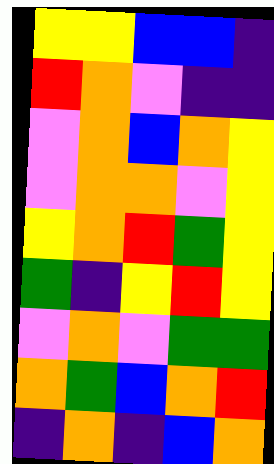[["yellow", "yellow", "blue", "blue", "indigo"], ["red", "orange", "violet", "indigo", "indigo"], ["violet", "orange", "blue", "orange", "yellow"], ["violet", "orange", "orange", "violet", "yellow"], ["yellow", "orange", "red", "green", "yellow"], ["green", "indigo", "yellow", "red", "yellow"], ["violet", "orange", "violet", "green", "green"], ["orange", "green", "blue", "orange", "red"], ["indigo", "orange", "indigo", "blue", "orange"]]